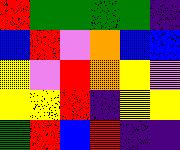[["red", "green", "green", "green", "green", "indigo"], ["blue", "red", "violet", "orange", "blue", "blue"], ["yellow", "violet", "red", "orange", "yellow", "violet"], ["yellow", "yellow", "red", "indigo", "yellow", "yellow"], ["green", "red", "blue", "red", "indigo", "indigo"]]